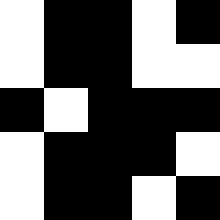[["white", "black", "black", "white", "black"], ["white", "black", "black", "white", "white"], ["black", "white", "black", "black", "black"], ["white", "black", "black", "black", "white"], ["white", "black", "black", "white", "black"]]